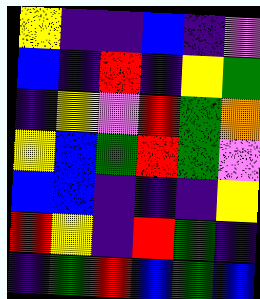[["yellow", "indigo", "indigo", "blue", "indigo", "violet"], ["blue", "indigo", "red", "indigo", "yellow", "green"], ["indigo", "yellow", "violet", "red", "green", "orange"], ["yellow", "blue", "green", "red", "green", "violet"], ["blue", "blue", "indigo", "indigo", "indigo", "yellow"], ["red", "yellow", "indigo", "red", "green", "indigo"], ["indigo", "green", "red", "blue", "green", "blue"]]